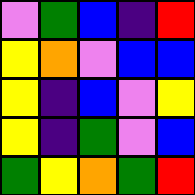[["violet", "green", "blue", "indigo", "red"], ["yellow", "orange", "violet", "blue", "blue"], ["yellow", "indigo", "blue", "violet", "yellow"], ["yellow", "indigo", "green", "violet", "blue"], ["green", "yellow", "orange", "green", "red"]]